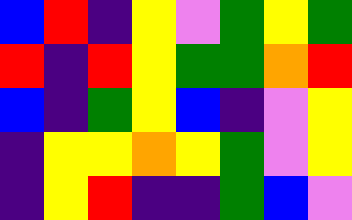[["blue", "red", "indigo", "yellow", "violet", "green", "yellow", "green"], ["red", "indigo", "red", "yellow", "green", "green", "orange", "red"], ["blue", "indigo", "green", "yellow", "blue", "indigo", "violet", "yellow"], ["indigo", "yellow", "yellow", "orange", "yellow", "green", "violet", "yellow"], ["indigo", "yellow", "red", "indigo", "indigo", "green", "blue", "violet"]]